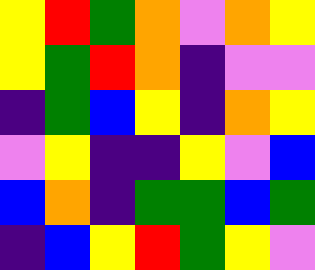[["yellow", "red", "green", "orange", "violet", "orange", "yellow"], ["yellow", "green", "red", "orange", "indigo", "violet", "violet"], ["indigo", "green", "blue", "yellow", "indigo", "orange", "yellow"], ["violet", "yellow", "indigo", "indigo", "yellow", "violet", "blue"], ["blue", "orange", "indigo", "green", "green", "blue", "green"], ["indigo", "blue", "yellow", "red", "green", "yellow", "violet"]]